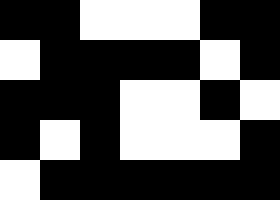[["black", "black", "white", "white", "white", "black", "black"], ["white", "black", "black", "black", "black", "white", "black"], ["black", "black", "black", "white", "white", "black", "white"], ["black", "white", "black", "white", "white", "white", "black"], ["white", "black", "black", "black", "black", "black", "black"]]